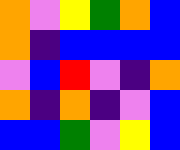[["orange", "violet", "yellow", "green", "orange", "blue"], ["orange", "indigo", "blue", "blue", "blue", "blue"], ["violet", "blue", "red", "violet", "indigo", "orange"], ["orange", "indigo", "orange", "indigo", "violet", "blue"], ["blue", "blue", "green", "violet", "yellow", "blue"]]